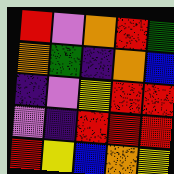[["red", "violet", "orange", "red", "green"], ["orange", "green", "indigo", "orange", "blue"], ["indigo", "violet", "yellow", "red", "red"], ["violet", "indigo", "red", "red", "red"], ["red", "yellow", "blue", "orange", "yellow"]]